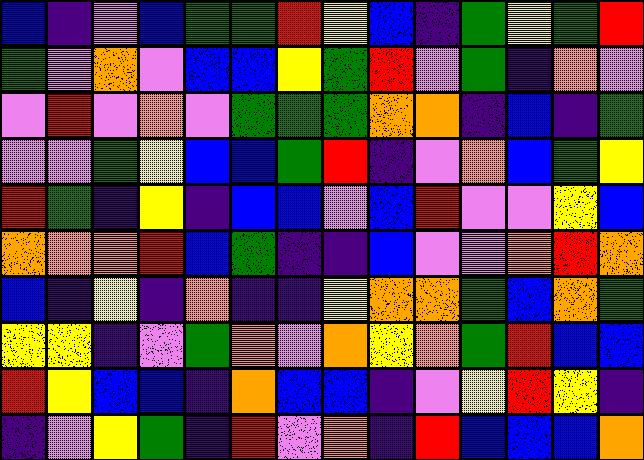[["blue", "indigo", "violet", "blue", "green", "green", "red", "yellow", "blue", "indigo", "green", "yellow", "green", "red"], ["green", "violet", "orange", "violet", "blue", "blue", "yellow", "green", "red", "violet", "green", "indigo", "orange", "violet"], ["violet", "red", "violet", "orange", "violet", "green", "green", "green", "orange", "orange", "indigo", "blue", "indigo", "green"], ["violet", "violet", "green", "yellow", "blue", "blue", "green", "red", "indigo", "violet", "orange", "blue", "green", "yellow"], ["red", "green", "indigo", "yellow", "indigo", "blue", "blue", "violet", "blue", "red", "violet", "violet", "yellow", "blue"], ["orange", "orange", "orange", "red", "blue", "green", "indigo", "indigo", "blue", "violet", "violet", "orange", "red", "orange"], ["blue", "indigo", "yellow", "indigo", "orange", "indigo", "indigo", "yellow", "orange", "orange", "green", "blue", "orange", "green"], ["yellow", "yellow", "indigo", "violet", "green", "orange", "violet", "orange", "yellow", "orange", "green", "red", "blue", "blue"], ["red", "yellow", "blue", "blue", "indigo", "orange", "blue", "blue", "indigo", "violet", "yellow", "red", "yellow", "indigo"], ["indigo", "violet", "yellow", "green", "indigo", "red", "violet", "orange", "indigo", "red", "blue", "blue", "blue", "orange"]]